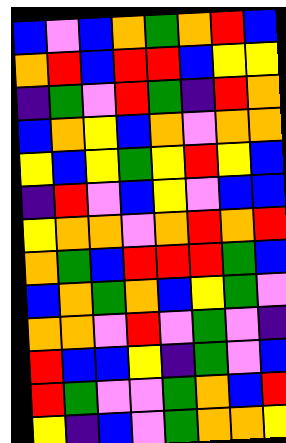[["blue", "violet", "blue", "orange", "green", "orange", "red", "blue"], ["orange", "red", "blue", "red", "red", "blue", "yellow", "yellow"], ["indigo", "green", "violet", "red", "green", "indigo", "red", "orange"], ["blue", "orange", "yellow", "blue", "orange", "violet", "orange", "orange"], ["yellow", "blue", "yellow", "green", "yellow", "red", "yellow", "blue"], ["indigo", "red", "violet", "blue", "yellow", "violet", "blue", "blue"], ["yellow", "orange", "orange", "violet", "orange", "red", "orange", "red"], ["orange", "green", "blue", "red", "red", "red", "green", "blue"], ["blue", "orange", "green", "orange", "blue", "yellow", "green", "violet"], ["orange", "orange", "violet", "red", "violet", "green", "violet", "indigo"], ["red", "blue", "blue", "yellow", "indigo", "green", "violet", "blue"], ["red", "green", "violet", "violet", "green", "orange", "blue", "red"], ["yellow", "indigo", "blue", "violet", "green", "orange", "orange", "yellow"]]